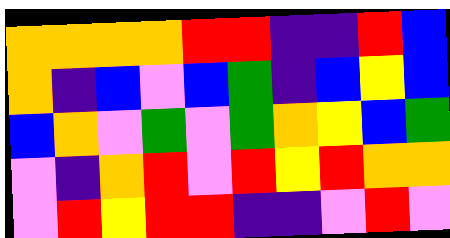[["orange", "orange", "orange", "orange", "red", "red", "indigo", "indigo", "red", "blue"], ["orange", "indigo", "blue", "violet", "blue", "green", "indigo", "blue", "yellow", "blue"], ["blue", "orange", "violet", "green", "violet", "green", "orange", "yellow", "blue", "green"], ["violet", "indigo", "orange", "red", "violet", "red", "yellow", "red", "orange", "orange"], ["violet", "red", "yellow", "red", "red", "indigo", "indigo", "violet", "red", "violet"]]